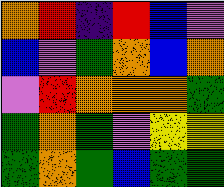[["orange", "red", "indigo", "red", "blue", "violet"], ["blue", "violet", "green", "orange", "blue", "orange"], ["violet", "red", "orange", "orange", "orange", "green"], ["green", "orange", "green", "violet", "yellow", "yellow"], ["green", "orange", "green", "blue", "green", "green"]]